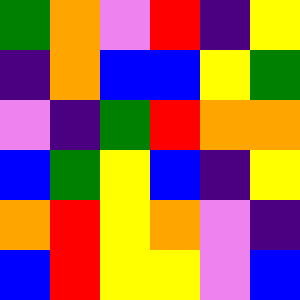[["green", "orange", "violet", "red", "indigo", "yellow"], ["indigo", "orange", "blue", "blue", "yellow", "green"], ["violet", "indigo", "green", "red", "orange", "orange"], ["blue", "green", "yellow", "blue", "indigo", "yellow"], ["orange", "red", "yellow", "orange", "violet", "indigo"], ["blue", "red", "yellow", "yellow", "violet", "blue"]]